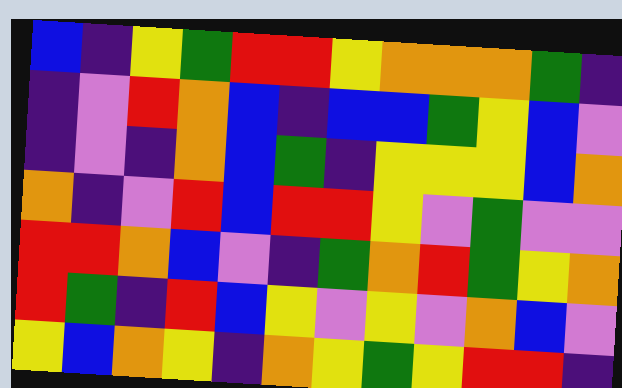[["blue", "indigo", "yellow", "green", "red", "red", "yellow", "orange", "orange", "orange", "green", "indigo"], ["indigo", "violet", "red", "orange", "blue", "indigo", "blue", "blue", "green", "yellow", "blue", "violet"], ["indigo", "violet", "indigo", "orange", "blue", "green", "indigo", "yellow", "yellow", "yellow", "blue", "orange"], ["orange", "indigo", "violet", "red", "blue", "red", "red", "yellow", "violet", "green", "violet", "violet"], ["red", "red", "orange", "blue", "violet", "indigo", "green", "orange", "red", "green", "yellow", "orange"], ["red", "green", "indigo", "red", "blue", "yellow", "violet", "yellow", "violet", "orange", "blue", "violet"], ["yellow", "blue", "orange", "yellow", "indigo", "orange", "yellow", "green", "yellow", "red", "red", "indigo"]]